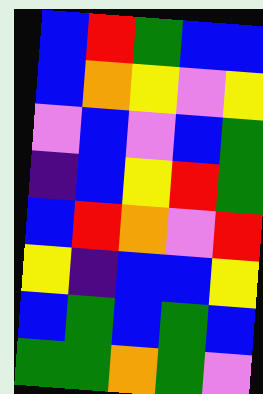[["blue", "red", "green", "blue", "blue"], ["blue", "orange", "yellow", "violet", "yellow"], ["violet", "blue", "violet", "blue", "green"], ["indigo", "blue", "yellow", "red", "green"], ["blue", "red", "orange", "violet", "red"], ["yellow", "indigo", "blue", "blue", "yellow"], ["blue", "green", "blue", "green", "blue"], ["green", "green", "orange", "green", "violet"]]